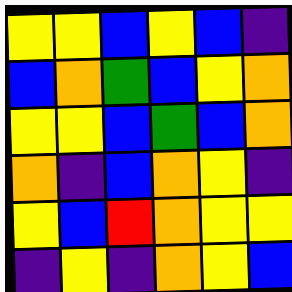[["yellow", "yellow", "blue", "yellow", "blue", "indigo"], ["blue", "orange", "green", "blue", "yellow", "orange"], ["yellow", "yellow", "blue", "green", "blue", "orange"], ["orange", "indigo", "blue", "orange", "yellow", "indigo"], ["yellow", "blue", "red", "orange", "yellow", "yellow"], ["indigo", "yellow", "indigo", "orange", "yellow", "blue"]]